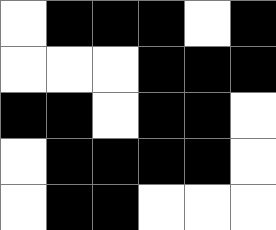[["white", "black", "black", "black", "white", "black"], ["white", "white", "white", "black", "black", "black"], ["black", "black", "white", "black", "black", "white"], ["white", "black", "black", "black", "black", "white"], ["white", "black", "black", "white", "white", "white"]]